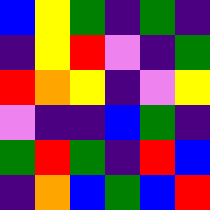[["blue", "yellow", "green", "indigo", "green", "indigo"], ["indigo", "yellow", "red", "violet", "indigo", "green"], ["red", "orange", "yellow", "indigo", "violet", "yellow"], ["violet", "indigo", "indigo", "blue", "green", "indigo"], ["green", "red", "green", "indigo", "red", "blue"], ["indigo", "orange", "blue", "green", "blue", "red"]]